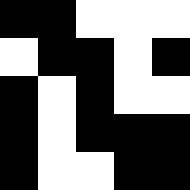[["black", "black", "white", "white", "white"], ["white", "black", "black", "white", "black"], ["black", "white", "black", "white", "white"], ["black", "white", "black", "black", "black"], ["black", "white", "white", "black", "black"]]